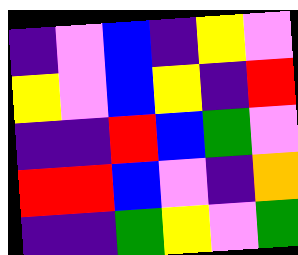[["indigo", "violet", "blue", "indigo", "yellow", "violet"], ["yellow", "violet", "blue", "yellow", "indigo", "red"], ["indigo", "indigo", "red", "blue", "green", "violet"], ["red", "red", "blue", "violet", "indigo", "orange"], ["indigo", "indigo", "green", "yellow", "violet", "green"]]